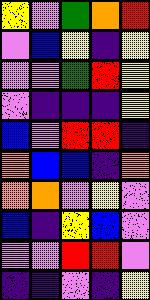[["yellow", "violet", "green", "orange", "red"], ["violet", "blue", "yellow", "indigo", "yellow"], ["violet", "violet", "green", "red", "yellow"], ["violet", "indigo", "indigo", "indigo", "yellow"], ["blue", "violet", "red", "red", "indigo"], ["orange", "blue", "blue", "indigo", "orange"], ["orange", "orange", "violet", "yellow", "violet"], ["blue", "indigo", "yellow", "blue", "violet"], ["violet", "violet", "red", "red", "violet"], ["indigo", "indigo", "violet", "indigo", "yellow"]]